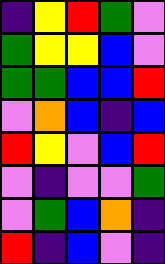[["indigo", "yellow", "red", "green", "violet"], ["green", "yellow", "yellow", "blue", "violet"], ["green", "green", "blue", "blue", "red"], ["violet", "orange", "blue", "indigo", "blue"], ["red", "yellow", "violet", "blue", "red"], ["violet", "indigo", "violet", "violet", "green"], ["violet", "green", "blue", "orange", "indigo"], ["red", "indigo", "blue", "violet", "indigo"]]